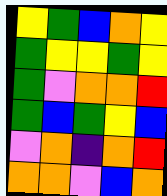[["yellow", "green", "blue", "orange", "yellow"], ["green", "yellow", "yellow", "green", "yellow"], ["green", "violet", "orange", "orange", "red"], ["green", "blue", "green", "yellow", "blue"], ["violet", "orange", "indigo", "orange", "red"], ["orange", "orange", "violet", "blue", "orange"]]